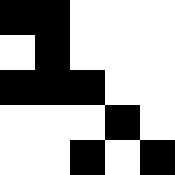[["black", "black", "white", "white", "white"], ["white", "black", "white", "white", "white"], ["black", "black", "black", "white", "white"], ["white", "white", "white", "black", "white"], ["white", "white", "black", "white", "black"]]